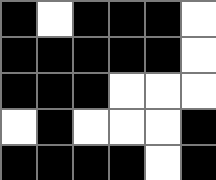[["black", "white", "black", "black", "black", "white"], ["black", "black", "black", "black", "black", "white"], ["black", "black", "black", "white", "white", "white"], ["white", "black", "white", "white", "white", "black"], ["black", "black", "black", "black", "white", "black"]]